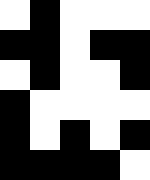[["white", "black", "white", "white", "white"], ["black", "black", "white", "black", "black"], ["white", "black", "white", "white", "black"], ["black", "white", "white", "white", "white"], ["black", "white", "black", "white", "black"], ["black", "black", "black", "black", "white"]]